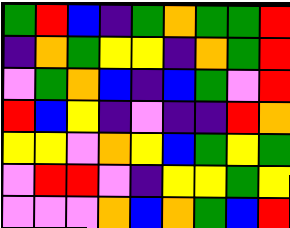[["green", "red", "blue", "indigo", "green", "orange", "green", "green", "red"], ["indigo", "orange", "green", "yellow", "yellow", "indigo", "orange", "green", "red"], ["violet", "green", "orange", "blue", "indigo", "blue", "green", "violet", "red"], ["red", "blue", "yellow", "indigo", "violet", "indigo", "indigo", "red", "orange"], ["yellow", "yellow", "violet", "orange", "yellow", "blue", "green", "yellow", "green"], ["violet", "red", "red", "violet", "indigo", "yellow", "yellow", "green", "yellow"], ["violet", "violet", "violet", "orange", "blue", "orange", "green", "blue", "red"]]